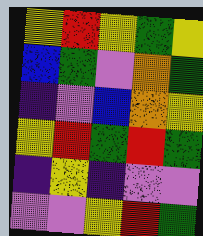[["yellow", "red", "yellow", "green", "yellow"], ["blue", "green", "violet", "orange", "green"], ["indigo", "violet", "blue", "orange", "yellow"], ["yellow", "red", "green", "red", "green"], ["indigo", "yellow", "indigo", "violet", "violet"], ["violet", "violet", "yellow", "red", "green"]]